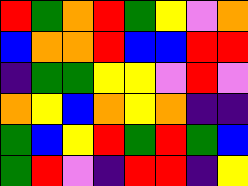[["red", "green", "orange", "red", "green", "yellow", "violet", "orange"], ["blue", "orange", "orange", "red", "blue", "blue", "red", "red"], ["indigo", "green", "green", "yellow", "yellow", "violet", "red", "violet"], ["orange", "yellow", "blue", "orange", "yellow", "orange", "indigo", "indigo"], ["green", "blue", "yellow", "red", "green", "red", "green", "blue"], ["green", "red", "violet", "indigo", "red", "red", "indigo", "yellow"]]